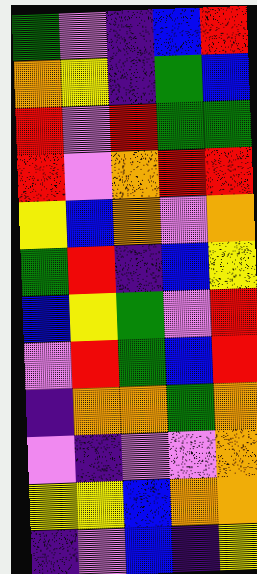[["green", "violet", "indigo", "blue", "red"], ["orange", "yellow", "indigo", "green", "blue"], ["red", "violet", "red", "green", "green"], ["red", "violet", "orange", "red", "red"], ["yellow", "blue", "orange", "violet", "orange"], ["green", "red", "indigo", "blue", "yellow"], ["blue", "yellow", "green", "violet", "red"], ["violet", "red", "green", "blue", "red"], ["indigo", "orange", "orange", "green", "orange"], ["violet", "indigo", "violet", "violet", "orange"], ["yellow", "yellow", "blue", "orange", "orange"], ["indigo", "violet", "blue", "indigo", "yellow"]]